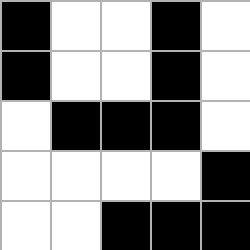[["black", "white", "white", "black", "white"], ["black", "white", "white", "black", "white"], ["white", "black", "black", "black", "white"], ["white", "white", "white", "white", "black"], ["white", "white", "black", "black", "black"]]